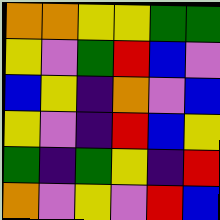[["orange", "orange", "yellow", "yellow", "green", "green"], ["yellow", "violet", "green", "red", "blue", "violet"], ["blue", "yellow", "indigo", "orange", "violet", "blue"], ["yellow", "violet", "indigo", "red", "blue", "yellow"], ["green", "indigo", "green", "yellow", "indigo", "red"], ["orange", "violet", "yellow", "violet", "red", "blue"]]